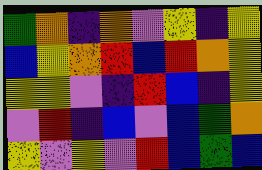[["green", "orange", "indigo", "orange", "violet", "yellow", "indigo", "yellow"], ["blue", "yellow", "orange", "red", "blue", "red", "orange", "yellow"], ["yellow", "yellow", "violet", "indigo", "red", "blue", "indigo", "yellow"], ["violet", "red", "indigo", "blue", "violet", "blue", "green", "orange"], ["yellow", "violet", "yellow", "violet", "red", "blue", "green", "blue"]]